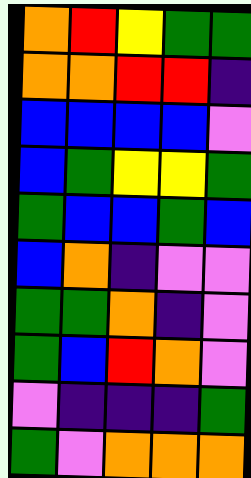[["orange", "red", "yellow", "green", "green"], ["orange", "orange", "red", "red", "indigo"], ["blue", "blue", "blue", "blue", "violet"], ["blue", "green", "yellow", "yellow", "green"], ["green", "blue", "blue", "green", "blue"], ["blue", "orange", "indigo", "violet", "violet"], ["green", "green", "orange", "indigo", "violet"], ["green", "blue", "red", "orange", "violet"], ["violet", "indigo", "indigo", "indigo", "green"], ["green", "violet", "orange", "orange", "orange"]]